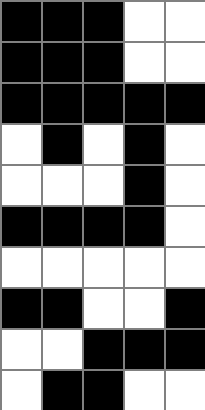[["black", "black", "black", "white", "white"], ["black", "black", "black", "white", "white"], ["black", "black", "black", "black", "black"], ["white", "black", "white", "black", "white"], ["white", "white", "white", "black", "white"], ["black", "black", "black", "black", "white"], ["white", "white", "white", "white", "white"], ["black", "black", "white", "white", "black"], ["white", "white", "black", "black", "black"], ["white", "black", "black", "white", "white"]]